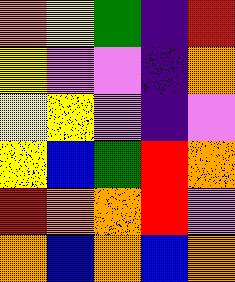[["orange", "yellow", "green", "indigo", "red"], ["yellow", "violet", "violet", "indigo", "orange"], ["yellow", "yellow", "violet", "indigo", "violet"], ["yellow", "blue", "green", "red", "orange"], ["red", "orange", "orange", "red", "violet"], ["orange", "blue", "orange", "blue", "orange"]]